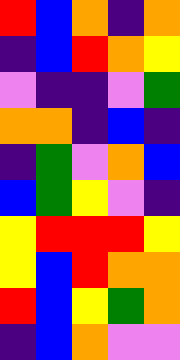[["red", "blue", "orange", "indigo", "orange"], ["indigo", "blue", "red", "orange", "yellow"], ["violet", "indigo", "indigo", "violet", "green"], ["orange", "orange", "indigo", "blue", "indigo"], ["indigo", "green", "violet", "orange", "blue"], ["blue", "green", "yellow", "violet", "indigo"], ["yellow", "red", "red", "red", "yellow"], ["yellow", "blue", "red", "orange", "orange"], ["red", "blue", "yellow", "green", "orange"], ["indigo", "blue", "orange", "violet", "violet"]]